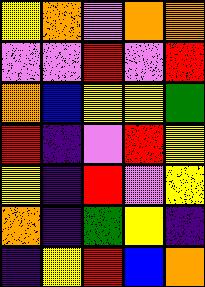[["yellow", "orange", "violet", "orange", "orange"], ["violet", "violet", "red", "violet", "red"], ["orange", "blue", "yellow", "yellow", "green"], ["red", "indigo", "violet", "red", "yellow"], ["yellow", "indigo", "red", "violet", "yellow"], ["orange", "indigo", "green", "yellow", "indigo"], ["indigo", "yellow", "red", "blue", "orange"]]